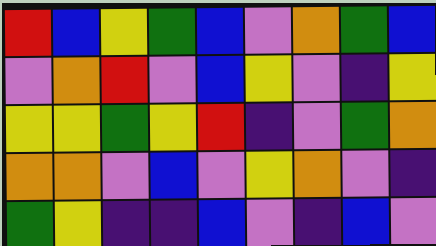[["red", "blue", "yellow", "green", "blue", "violet", "orange", "green", "blue"], ["violet", "orange", "red", "violet", "blue", "yellow", "violet", "indigo", "yellow"], ["yellow", "yellow", "green", "yellow", "red", "indigo", "violet", "green", "orange"], ["orange", "orange", "violet", "blue", "violet", "yellow", "orange", "violet", "indigo"], ["green", "yellow", "indigo", "indigo", "blue", "violet", "indigo", "blue", "violet"]]